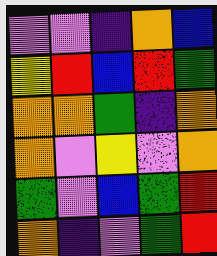[["violet", "violet", "indigo", "orange", "blue"], ["yellow", "red", "blue", "red", "green"], ["orange", "orange", "green", "indigo", "orange"], ["orange", "violet", "yellow", "violet", "orange"], ["green", "violet", "blue", "green", "red"], ["orange", "indigo", "violet", "green", "red"]]